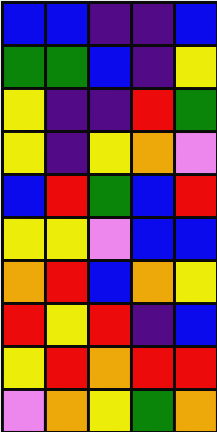[["blue", "blue", "indigo", "indigo", "blue"], ["green", "green", "blue", "indigo", "yellow"], ["yellow", "indigo", "indigo", "red", "green"], ["yellow", "indigo", "yellow", "orange", "violet"], ["blue", "red", "green", "blue", "red"], ["yellow", "yellow", "violet", "blue", "blue"], ["orange", "red", "blue", "orange", "yellow"], ["red", "yellow", "red", "indigo", "blue"], ["yellow", "red", "orange", "red", "red"], ["violet", "orange", "yellow", "green", "orange"]]